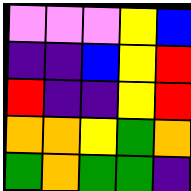[["violet", "violet", "violet", "yellow", "blue"], ["indigo", "indigo", "blue", "yellow", "red"], ["red", "indigo", "indigo", "yellow", "red"], ["orange", "orange", "yellow", "green", "orange"], ["green", "orange", "green", "green", "indigo"]]